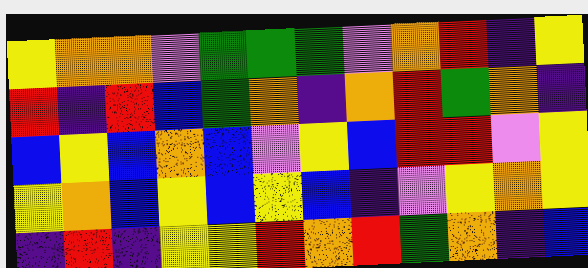[["yellow", "orange", "orange", "violet", "green", "green", "green", "violet", "orange", "red", "indigo", "yellow"], ["red", "indigo", "red", "blue", "green", "orange", "indigo", "orange", "red", "green", "orange", "indigo"], ["blue", "yellow", "blue", "orange", "blue", "violet", "yellow", "blue", "red", "red", "violet", "yellow"], ["yellow", "orange", "blue", "yellow", "blue", "yellow", "blue", "indigo", "violet", "yellow", "orange", "yellow"], ["indigo", "red", "indigo", "yellow", "yellow", "red", "orange", "red", "green", "orange", "indigo", "blue"]]